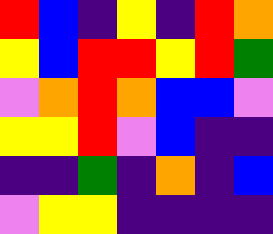[["red", "blue", "indigo", "yellow", "indigo", "red", "orange"], ["yellow", "blue", "red", "red", "yellow", "red", "green"], ["violet", "orange", "red", "orange", "blue", "blue", "violet"], ["yellow", "yellow", "red", "violet", "blue", "indigo", "indigo"], ["indigo", "indigo", "green", "indigo", "orange", "indigo", "blue"], ["violet", "yellow", "yellow", "indigo", "indigo", "indigo", "indigo"]]